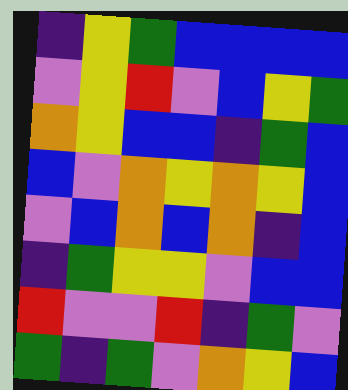[["indigo", "yellow", "green", "blue", "blue", "blue", "blue"], ["violet", "yellow", "red", "violet", "blue", "yellow", "green"], ["orange", "yellow", "blue", "blue", "indigo", "green", "blue"], ["blue", "violet", "orange", "yellow", "orange", "yellow", "blue"], ["violet", "blue", "orange", "blue", "orange", "indigo", "blue"], ["indigo", "green", "yellow", "yellow", "violet", "blue", "blue"], ["red", "violet", "violet", "red", "indigo", "green", "violet"], ["green", "indigo", "green", "violet", "orange", "yellow", "blue"]]